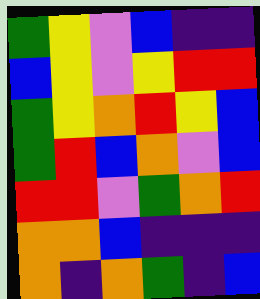[["green", "yellow", "violet", "blue", "indigo", "indigo"], ["blue", "yellow", "violet", "yellow", "red", "red"], ["green", "yellow", "orange", "red", "yellow", "blue"], ["green", "red", "blue", "orange", "violet", "blue"], ["red", "red", "violet", "green", "orange", "red"], ["orange", "orange", "blue", "indigo", "indigo", "indigo"], ["orange", "indigo", "orange", "green", "indigo", "blue"]]